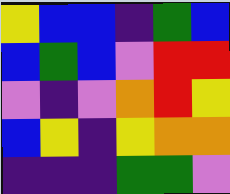[["yellow", "blue", "blue", "indigo", "green", "blue"], ["blue", "green", "blue", "violet", "red", "red"], ["violet", "indigo", "violet", "orange", "red", "yellow"], ["blue", "yellow", "indigo", "yellow", "orange", "orange"], ["indigo", "indigo", "indigo", "green", "green", "violet"]]